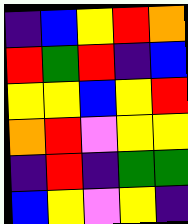[["indigo", "blue", "yellow", "red", "orange"], ["red", "green", "red", "indigo", "blue"], ["yellow", "yellow", "blue", "yellow", "red"], ["orange", "red", "violet", "yellow", "yellow"], ["indigo", "red", "indigo", "green", "green"], ["blue", "yellow", "violet", "yellow", "indigo"]]